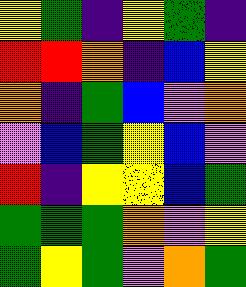[["yellow", "green", "indigo", "yellow", "green", "indigo"], ["red", "red", "orange", "indigo", "blue", "yellow"], ["orange", "indigo", "green", "blue", "violet", "orange"], ["violet", "blue", "green", "yellow", "blue", "violet"], ["red", "indigo", "yellow", "yellow", "blue", "green"], ["green", "green", "green", "orange", "violet", "yellow"], ["green", "yellow", "green", "violet", "orange", "green"]]